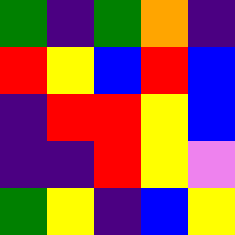[["green", "indigo", "green", "orange", "indigo"], ["red", "yellow", "blue", "red", "blue"], ["indigo", "red", "red", "yellow", "blue"], ["indigo", "indigo", "red", "yellow", "violet"], ["green", "yellow", "indigo", "blue", "yellow"]]